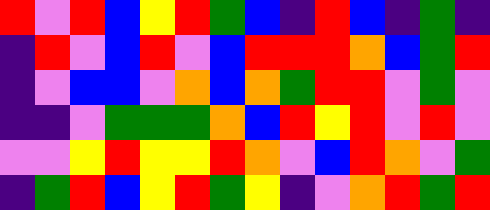[["red", "violet", "red", "blue", "yellow", "red", "green", "blue", "indigo", "red", "blue", "indigo", "green", "indigo"], ["indigo", "red", "violet", "blue", "red", "violet", "blue", "red", "red", "red", "orange", "blue", "green", "red"], ["indigo", "violet", "blue", "blue", "violet", "orange", "blue", "orange", "green", "red", "red", "violet", "green", "violet"], ["indigo", "indigo", "violet", "green", "green", "green", "orange", "blue", "red", "yellow", "red", "violet", "red", "violet"], ["violet", "violet", "yellow", "red", "yellow", "yellow", "red", "orange", "violet", "blue", "red", "orange", "violet", "green"], ["indigo", "green", "red", "blue", "yellow", "red", "green", "yellow", "indigo", "violet", "orange", "red", "green", "red"]]